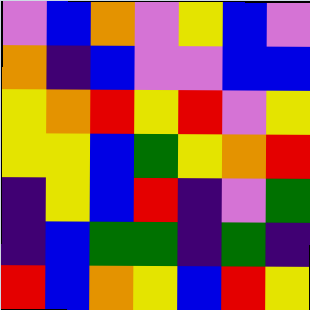[["violet", "blue", "orange", "violet", "yellow", "blue", "violet"], ["orange", "indigo", "blue", "violet", "violet", "blue", "blue"], ["yellow", "orange", "red", "yellow", "red", "violet", "yellow"], ["yellow", "yellow", "blue", "green", "yellow", "orange", "red"], ["indigo", "yellow", "blue", "red", "indigo", "violet", "green"], ["indigo", "blue", "green", "green", "indigo", "green", "indigo"], ["red", "blue", "orange", "yellow", "blue", "red", "yellow"]]